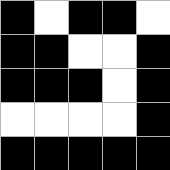[["black", "white", "black", "black", "white"], ["black", "black", "white", "white", "black"], ["black", "black", "black", "white", "black"], ["white", "white", "white", "white", "black"], ["black", "black", "black", "black", "black"]]